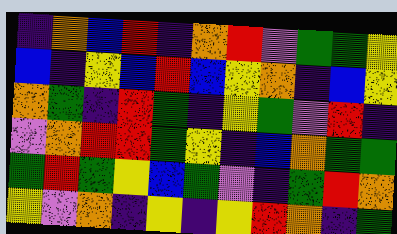[["indigo", "orange", "blue", "red", "indigo", "orange", "red", "violet", "green", "green", "yellow"], ["blue", "indigo", "yellow", "blue", "red", "blue", "yellow", "orange", "indigo", "blue", "yellow"], ["orange", "green", "indigo", "red", "green", "indigo", "yellow", "green", "violet", "red", "indigo"], ["violet", "orange", "red", "red", "green", "yellow", "indigo", "blue", "orange", "green", "green"], ["green", "red", "green", "yellow", "blue", "green", "violet", "indigo", "green", "red", "orange"], ["yellow", "violet", "orange", "indigo", "yellow", "indigo", "yellow", "red", "orange", "indigo", "green"]]